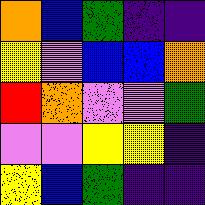[["orange", "blue", "green", "indigo", "indigo"], ["yellow", "violet", "blue", "blue", "orange"], ["red", "orange", "violet", "violet", "green"], ["violet", "violet", "yellow", "yellow", "indigo"], ["yellow", "blue", "green", "indigo", "indigo"]]